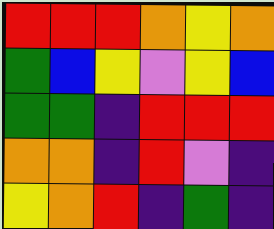[["red", "red", "red", "orange", "yellow", "orange"], ["green", "blue", "yellow", "violet", "yellow", "blue"], ["green", "green", "indigo", "red", "red", "red"], ["orange", "orange", "indigo", "red", "violet", "indigo"], ["yellow", "orange", "red", "indigo", "green", "indigo"]]